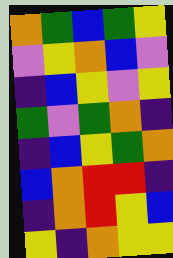[["orange", "green", "blue", "green", "yellow"], ["violet", "yellow", "orange", "blue", "violet"], ["indigo", "blue", "yellow", "violet", "yellow"], ["green", "violet", "green", "orange", "indigo"], ["indigo", "blue", "yellow", "green", "orange"], ["blue", "orange", "red", "red", "indigo"], ["indigo", "orange", "red", "yellow", "blue"], ["yellow", "indigo", "orange", "yellow", "yellow"]]